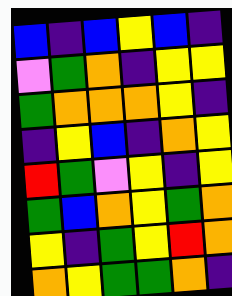[["blue", "indigo", "blue", "yellow", "blue", "indigo"], ["violet", "green", "orange", "indigo", "yellow", "yellow"], ["green", "orange", "orange", "orange", "yellow", "indigo"], ["indigo", "yellow", "blue", "indigo", "orange", "yellow"], ["red", "green", "violet", "yellow", "indigo", "yellow"], ["green", "blue", "orange", "yellow", "green", "orange"], ["yellow", "indigo", "green", "yellow", "red", "orange"], ["orange", "yellow", "green", "green", "orange", "indigo"]]